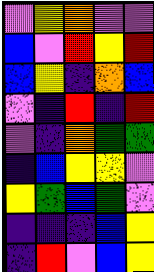[["violet", "yellow", "orange", "violet", "violet"], ["blue", "violet", "red", "yellow", "red"], ["blue", "yellow", "indigo", "orange", "blue"], ["violet", "indigo", "red", "indigo", "red"], ["violet", "indigo", "orange", "green", "green"], ["indigo", "blue", "yellow", "yellow", "violet"], ["yellow", "green", "blue", "green", "violet"], ["indigo", "indigo", "indigo", "blue", "yellow"], ["indigo", "red", "violet", "blue", "yellow"]]